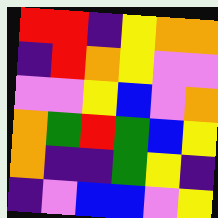[["red", "red", "indigo", "yellow", "orange", "orange"], ["indigo", "red", "orange", "yellow", "violet", "violet"], ["violet", "violet", "yellow", "blue", "violet", "orange"], ["orange", "green", "red", "green", "blue", "yellow"], ["orange", "indigo", "indigo", "green", "yellow", "indigo"], ["indigo", "violet", "blue", "blue", "violet", "yellow"]]